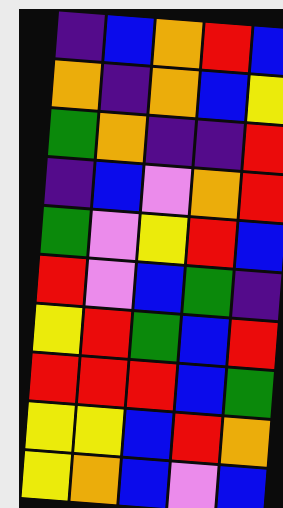[["indigo", "blue", "orange", "red", "blue"], ["orange", "indigo", "orange", "blue", "yellow"], ["green", "orange", "indigo", "indigo", "red"], ["indigo", "blue", "violet", "orange", "red"], ["green", "violet", "yellow", "red", "blue"], ["red", "violet", "blue", "green", "indigo"], ["yellow", "red", "green", "blue", "red"], ["red", "red", "red", "blue", "green"], ["yellow", "yellow", "blue", "red", "orange"], ["yellow", "orange", "blue", "violet", "blue"]]